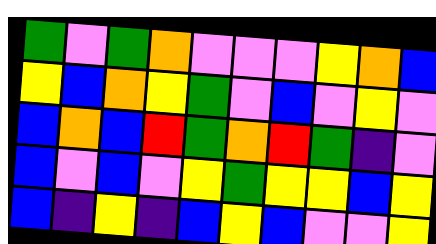[["green", "violet", "green", "orange", "violet", "violet", "violet", "yellow", "orange", "blue"], ["yellow", "blue", "orange", "yellow", "green", "violet", "blue", "violet", "yellow", "violet"], ["blue", "orange", "blue", "red", "green", "orange", "red", "green", "indigo", "violet"], ["blue", "violet", "blue", "violet", "yellow", "green", "yellow", "yellow", "blue", "yellow"], ["blue", "indigo", "yellow", "indigo", "blue", "yellow", "blue", "violet", "violet", "yellow"]]